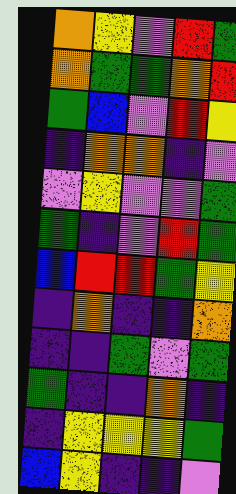[["orange", "yellow", "violet", "red", "green"], ["orange", "green", "green", "orange", "red"], ["green", "blue", "violet", "red", "yellow"], ["indigo", "orange", "orange", "indigo", "violet"], ["violet", "yellow", "violet", "violet", "green"], ["green", "indigo", "violet", "red", "green"], ["blue", "red", "red", "green", "yellow"], ["indigo", "orange", "indigo", "indigo", "orange"], ["indigo", "indigo", "green", "violet", "green"], ["green", "indigo", "indigo", "orange", "indigo"], ["indigo", "yellow", "yellow", "yellow", "green"], ["blue", "yellow", "indigo", "indigo", "violet"]]